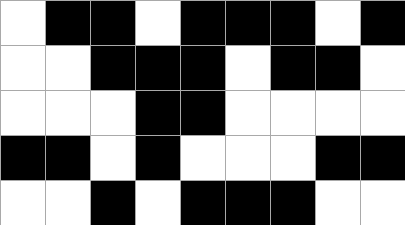[["white", "black", "black", "white", "black", "black", "black", "white", "black"], ["white", "white", "black", "black", "black", "white", "black", "black", "white"], ["white", "white", "white", "black", "black", "white", "white", "white", "white"], ["black", "black", "white", "black", "white", "white", "white", "black", "black"], ["white", "white", "black", "white", "black", "black", "black", "white", "white"]]